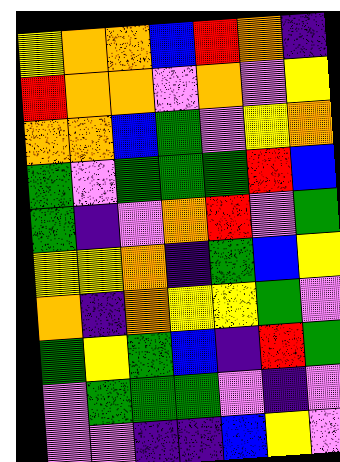[["yellow", "orange", "orange", "blue", "red", "orange", "indigo"], ["red", "orange", "orange", "violet", "orange", "violet", "yellow"], ["orange", "orange", "blue", "green", "violet", "yellow", "orange"], ["green", "violet", "green", "green", "green", "red", "blue"], ["green", "indigo", "violet", "orange", "red", "violet", "green"], ["yellow", "yellow", "orange", "indigo", "green", "blue", "yellow"], ["orange", "indigo", "orange", "yellow", "yellow", "green", "violet"], ["green", "yellow", "green", "blue", "indigo", "red", "green"], ["violet", "green", "green", "green", "violet", "indigo", "violet"], ["violet", "violet", "indigo", "indigo", "blue", "yellow", "violet"]]